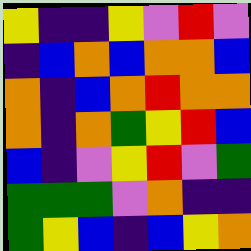[["yellow", "indigo", "indigo", "yellow", "violet", "red", "violet"], ["indigo", "blue", "orange", "blue", "orange", "orange", "blue"], ["orange", "indigo", "blue", "orange", "red", "orange", "orange"], ["orange", "indigo", "orange", "green", "yellow", "red", "blue"], ["blue", "indigo", "violet", "yellow", "red", "violet", "green"], ["green", "green", "green", "violet", "orange", "indigo", "indigo"], ["green", "yellow", "blue", "indigo", "blue", "yellow", "orange"]]